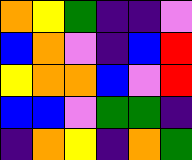[["orange", "yellow", "green", "indigo", "indigo", "violet"], ["blue", "orange", "violet", "indigo", "blue", "red"], ["yellow", "orange", "orange", "blue", "violet", "red"], ["blue", "blue", "violet", "green", "green", "indigo"], ["indigo", "orange", "yellow", "indigo", "orange", "green"]]